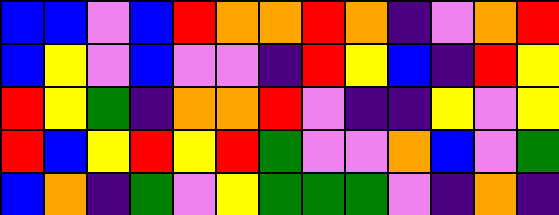[["blue", "blue", "violet", "blue", "red", "orange", "orange", "red", "orange", "indigo", "violet", "orange", "red"], ["blue", "yellow", "violet", "blue", "violet", "violet", "indigo", "red", "yellow", "blue", "indigo", "red", "yellow"], ["red", "yellow", "green", "indigo", "orange", "orange", "red", "violet", "indigo", "indigo", "yellow", "violet", "yellow"], ["red", "blue", "yellow", "red", "yellow", "red", "green", "violet", "violet", "orange", "blue", "violet", "green"], ["blue", "orange", "indigo", "green", "violet", "yellow", "green", "green", "green", "violet", "indigo", "orange", "indigo"]]